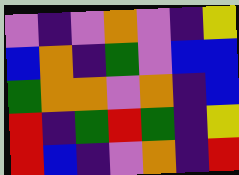[["violet", "indigo", "violet", "orange", "violet", "indigo", "yellow"], ["blue", "orange", "indigo", "green", "violet", "blue", "blue"], ["green", "orange", "orange", "violet", "orange", "indigo", "blue"], ["red", "indigo", "green", "red", "green", "indigo", "yellow"], ["red", "blue", "indigo", "violet", "orange", "indigo", "red"]]